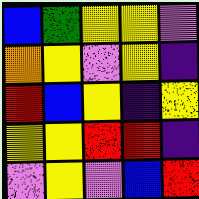[["blue", "green", "yellow", "yellow", "violet"], ["orange", "yellow", "violet", "yellow", "indigo"], ["red", "blue", "yellow", "indigo", "yellow"], ["yellow", "yellow", "red", "red", "indigo"], ["violet", "yellow", "violet", "blue", "red"]]